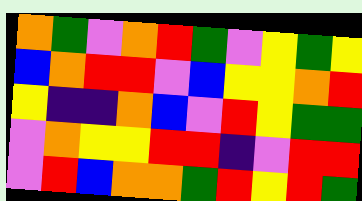[["orange", "green", "violet", "orange", "red", "green", "violet", "yellow", "green", "yellow"], ["blue", "orange", "red", "red", "violet", "blue", "yellow", "yellow", "orange", "red"], ["yellow", "indigo", "indigo", "orange", "blue", "violet", "red", "yellow", "green", "green"], ["violet", "orange", "yellow", "yellow", "red", "red", "indigo", "violet", "red", "red"], ["violet", "red", "blue", "orange", "orange", "green", "red", "yellow", "red", "green"]]